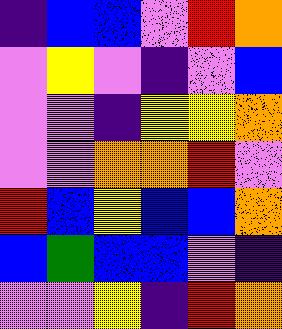[["indigo", "blue", "blue", "violet", "red", "orange"], ["violet", "yellow", "violet", "indigo", "violet", "blue"], ["violet", "violet", "indigo", "yellow", "yellow", "orange"], ["violet", "violet", "orange", "orange", "red", "violet"], ["red", "blue", "yellow", "blue", "blue", "orange"], ["blue", "green", "blue", "blue", "violet", "indigo"], ["violet", "violet", "yellow", "indigo", "red", "orange"]]